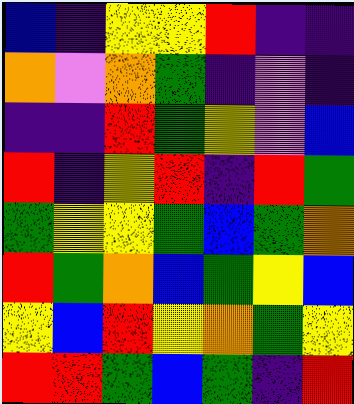[["blue", "indigo", "yellow", "yellow", "red", "indigo", "indigo"], ["orange", "violet", "orange", "green", "indigo", "violet", "indigo"], ["indigo", "indigo", "red", "green", "yellow", "violet", "blue"], ["red", "indigo", "yellow", "red", "indigo", "red", "green"], ["green", "yellow", "yellow", "green", "blue", "green", "orange"], ["red", "green", "orange", "blue", "green", "yellow", "blue"], ["yellow", "blue", "red", "yellow", "orange", "green", "yellow"], ["red", "red", "green", "blue", "green", "indigo", "red"]]